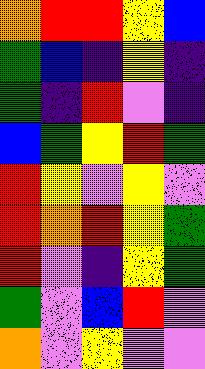[["orange", "red", "red", "yellow", "blue"], ["green", "blue", "indigo", "yellow", "indigo"], ["green", "indigo", "red", "violet", "indigo"], ["blue", "green", "yellow", "red", "green"], ["red", "yellow", "violet", "yellow", "violet"], ["red", "orange", "red", "yellow", "green"], ["red", "violet", "indigo", "yellow", "green"], ["green", "violet", "blue", "red", "violet"], ["orange", "violet", "yellow", "violet", "violet"]]